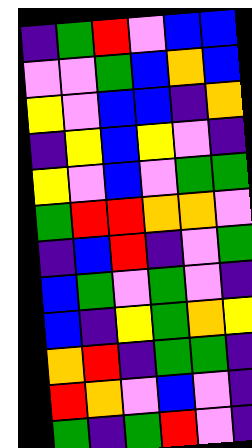[["indigo", "green", "red", "violet", "blue", "blue"], ["violet", "violet", "green", "blue", "orange", "blue"], ["yellow", "violet", "blue", "blue", "indigo", "orange"], ["indigo", "yellow", "blue", "yellow", "violet", "indigo"], ["yellow", "violet", "blue", "violet", "green", "green"], ["green", "red", "red", "orange", "orange", "violet"], ["indigo", "blue", "red", "indigo", "violet", "green"], ["blue", "green", "violet", "green", "violet", "indigo"], ["blue", "indigo", "yellow", "green", "orange", "yellow"], ["orange", "red", "indigo", "green", "green", "indigo"], ["red", "orange", "violet", "blue", "violet", "indigo"], ["green", "indigo", "green", "red", "violet", "indigo"]]